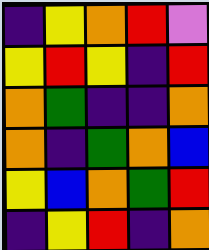[["indigo", "yellow", "orange", "red", "violet"], ["yellow", "red", "yellow", "indigo", "red"], ["orange", "green", "indigo", "indigo", "orange"], ["orange", "indigo", "green", "orange", "blue"], ["yellow", "blue", "orange", "green", "red"], ["indigo", "yellow", "red", "indigo", "orange"]]